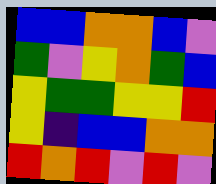[["blue", "blue", "orange", "orange", "blue", "violet"], ["green", "violet", "yellow", "orange", "green", "blue"], ["yellow", "green", "green", "yellow", "yellow", "red"], ["yellow", "indigo", "blue", "blue", "orange", "orange"], ["red", "orange", "red", "violet", "red", "violet"]]